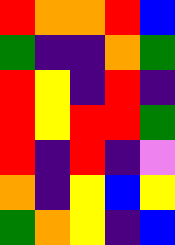[["red", "orange", "orange", "red", "blue"], ["green", "indigo", "indigo", "orange", "green"], ["red", "yellow", "indigo", "red", "indigo"], ["red", "yellow", "red", "red", "green"], ["red", "indigo", "red", "indigo", "violet"], ["orange", "indigo", "yellow", "blue", "yellow"], ["green", "orange", "yellow", "indigo", "blue"]]